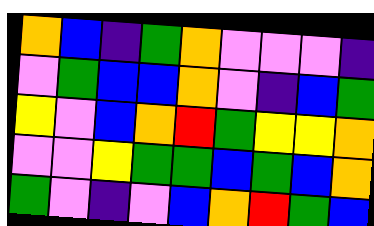[["orange", "blue", "indigo", "green", "orange", "violet", "violet", "violet", "indigo"], ["violet", "green", "blue", "blue", "orange", "violet", "indigo", "blue", "green"], ["yellow", "violet", "blue", "orange", "red", "green", "yellow", "yellow", "orange"], ["violet", "violet", "yellow", "green", "green", "blue", "green", "blue", "orange"], ["green", "violet", "indigo", "violet", "blue", "orange", "red", "green", "blue"]]